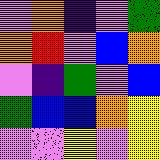[["violet", "orange", "indigo", "violet", "green"], ["orange", "red", "violet", "blue", "orange"], ["violet", "indigo", "green", "violet", "blue"], ["green", "blue", "blue", "orange", "yellow"], ["violet", "violet", "yellow", "violet", "yellow"]]